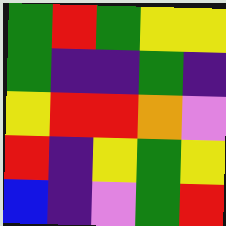[["green", "red", "green", "yellow", "yellow"], ["green", "indigo", "indigo", "green", "indigo"], ["yellow", "red", "red", "orange", "violet"], ["red", "indigo", "yellow", "green", "yellow"], ["blue", "indigo", "violet", "green", "red"]]